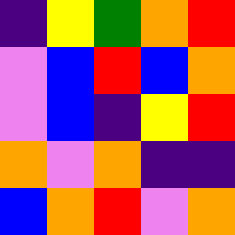[["indigo", "yellow", "green", "orange", "red"], ["violet", "blue", "red", "blue", "orange"], ["violet", "blue", "indigo", "yellow", "red"], ["orange", "violet", "orange", "indigo", "indigo"], ["blue", "orange", "red", "violet", "orange"]]